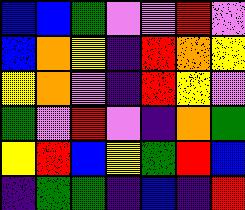[["blue", "blue", "green", "violet", "violet", "red", "violet"], ["blue", "orange", "yellow", "indigo", "red", "orange", "yellow"], ["yellow", "orange", "violet", "indigo", "red", "yellow", "violet"], ["green", "violet", "red", "violet", "indigo", "orange", "green"], ["yellow", "red", "blue", "yellow", "green", "red", "blue"], ["indigo", "green", "green", "indigo", "blue", "indigo", "red"]]